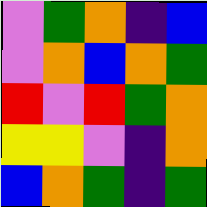[["violet", "green", "orange", "indigo", "blue"], ["violet", "orange", "blue", "orange", "green"], ["red", "violet", "red", "green", "orange"], ["yellow", "yellow", "violet", "indigo", "orange"], ["blue", "orange", "green", "indigo", "green"]]